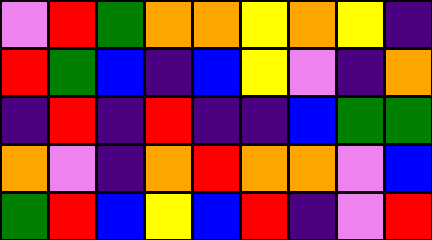[["violet", "red", "green", "orange", "orange", "yellow", "orange", "yellow", "indigo"], ["red", "green", "blue", "indigo", "blue", "yellow", "violet", "indigo", "orange"], ["indigo", "red", "indigo", "red", "indigo", "indigo", "blue", "green", "green"], ["orange", "violet", "indigo", "orange", "red", "orange", "orange", "violet", "blue"], ["green", "red", "blue", "yellow", "blue", "red", "indigo", "violet", "red"]]